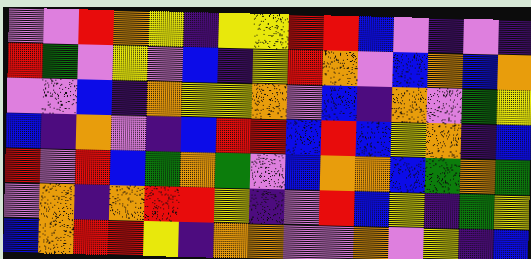[["violet", "violet", "red", "orange", "yellow", "indigo", "yellow", "yellow", "red", "red", "blue", "violet", "indigo", "violet", "indigo"], ["red", "green", "violet", "yellow", "violet", "blue", "indigo", "yellow", "red", "orange", "violet", "blue", "orange", "blue", "orange"], ["violet", "violet", "blue", "indigo", "orange", "yellow", "yellow", "orange", "violet", "blue", "indigo", "orange", "violet", "green", "yellow"], ["blue", "indigo", "orange", "violet", "indigo", "blue", "red", "red", "blue", "red", "blue", "yellow", "orange", "indigo", "blue"], ["red", "violet", "red", "blue", "green", "orange", "green", "violet", "blue", "orange", "orange", "blue", "green", "orange", "green"], ["violet", "orange", "indigo", "orange", "red", "red", "yellow", "indigo", "violet", "red", "blue", "yellow", "indigo", "green", "yellow"], ["blue", "orange", "red", "red", "yellow", "indigo", "orange", "orange", "violet", "violet", "orange", "violet", "yellow", "indigo", "blue"]]